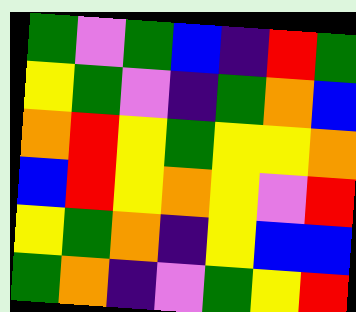[["green", "violet", "green", "blue", "indigo", "red", "green"], ["yellow", "green", "violet", "indigo", "green", "orange", "blue"], ["orange", "red", "yellow", "green", "yellow", "yellow", "orange"], ["blue", "red", "yellow", "orange", "yellow", "violet", "red"], ["yellow", "green", "orange", "indigo", "yellow", "blue", "blue"], ["green", "orange", "indigo", "violet", "green", "yellow", "red"]]